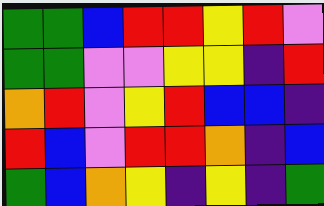[["green", "green", "blue", "red", "red", "yellow", "red", "violet"], ["green", "green", "violet", "violet", "yellow", "yellow", "indigo", "red"], ["orange", "red", "violet", "yellow", "red", "blue", "blue", "indigo"], ["red", "blue", "violet", "red", "red", "orange", "indigo", "blue"], ["green", "blue", "orange", "yellow", "indigo", "yellow", "indigo", "green"]]